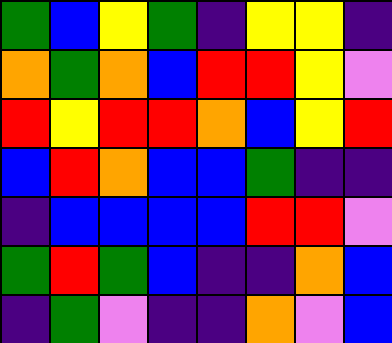[["green", "blue", "yellow", "green", "indigo", "yellow", "yellow", "indigo"], ["orange", "green", "orange", "blue", "red", "red", "yellow", "violet"], ["red", "yellow", "red", "red", "orange", "blue", "yellow", "red"], ["blue", "red", "orange", "blue", "blue", "green", "indigo", "indigo"], ["indigo", "blue", "blue", "blue", "blue", "red", "red", "violet"], ["green", "red", "green", "blue", "indigo", "indigo", "orange", "blue"], ["indigo", "green", "violet", "indigo", "indigo", "orange", "violet", "blue"]]